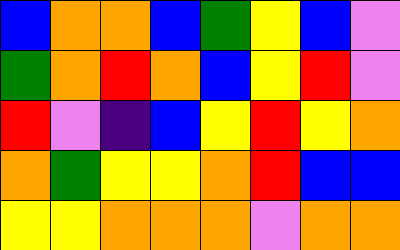[["blue", "orange", "orange", "blue", "green", "yellow", "blue", "violet"], ["green", "orange", "red", "orange", "blue", "yellow", "red", "violet"], ["red", "violet", "indigo", "blue", "yellow", "red", "yellow", "orange"], ["orange", "green", "yellow", "yellow", "orange", "red", "blue", "blue"], ["yellow", "yellow", "orange", "orange", "orange", "violet", "orange", "orange"]]